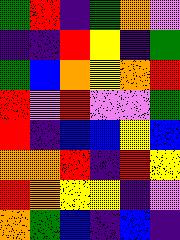[["green", "red", "indigo", "green", "orange", "violet"], ["indigo", "indigo", "red", "yellow", "indigo", "green"], ["green", "blue", "orange", "yellow", "orange", "red"], ["red", "violet", "red", "violet", "violet", "green"], ["red", "indigo", "blue", "blue", "yellow", "blue"], ["orange", "orange", "red", "indigo", "red", "yellow"], ["red", "orange", "yellow", "yellow", "indigo", "violet"], ["orange", "green", "blue", "indigo", "blue", "indigo"]]